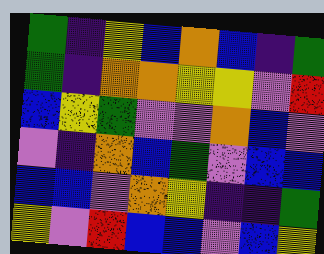[["green", "indigo", "yellow", "blue", "orange", "blue", "indigo", "green"], ["green", "indigo", "orange", "orange", "yellow", "yellow", "violet", "red"], ["blue", "yellow", "green", "violet", "violet", "orange", "blue", "violet"], ["violet", "indigo", "orange", "blue", "green", "violet", "blue", "blue"], ["blue", "blue", "violet", "orange", "yellow", "indigo", "indigo", "green"], ["yellow", "violet", "red", "blue", "blue", "violet", "blue", "yellow"]]